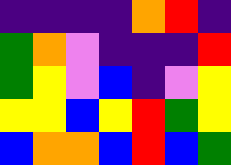[["indigo", "indigo", "indigo", "indigo", "orange", "red", "indigo"], ["green", "orange", "violet", "indigo", "indigo", "indigo", "red"], ["green", "yellow", "violet", "blue", "indigo", "violet", "yellow"], ["yellow", "yellow", "blue", "yellow", "red", "green", "yellow"], ["blue", "orange", "orange", "blue", "red", "blue", "green"]]